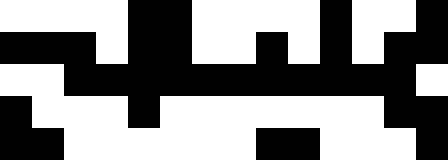[["white", "white", "white", "white", "black", "black", "white", "white", "white", "white", "black", "white", "white", "black"], ["black", "black", "black", "white", "black", "black", "white", "white", "black", "white", "black", "white", "black", "black"], ["white", "white", "black", "black", "black", "black", "black", "black", "black", "black", "black", "black", "black", "white"], ["black", "white", "white", "white", "black", "white", "white", "white", "white", "white", "white", "white", "black", "black"], ["black", "black", "white", "white", "white", "white", "white", "white", "black", "black", "white", "white", "white", "black"]]